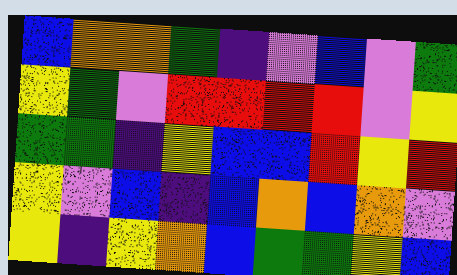[["blue", "orange", "orange", "green", "indigo", "violet", "blue", "violet", "green"], ["yellow", "green", "violet", "red", "red", "red", "red", "violet", "yellow"], ["green", "green", "indigo", "yellow", "blue", "blue", "red", "yellow", "red"], ["yellow", "violet", "blue", "indigo", "blue", "orange", "blue", "orange", "violet"], ["yellow", "indigo", "yellow", "orange", "blue", "green", "green", "yellow", "blue"]]